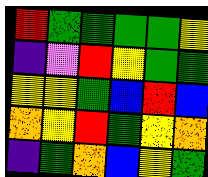[["red", "green", "green", "green", "green", "yellow"], ["indigo", "violet", "red", "yellow", "green", "green"], ["yellow", "yellow", "green", "blue", "red", "blue"], ["orange", "yellow", "red", "green", "yellow", "orange"], ["indigo", "green", "orange", "blue", "yellow", "green"]]